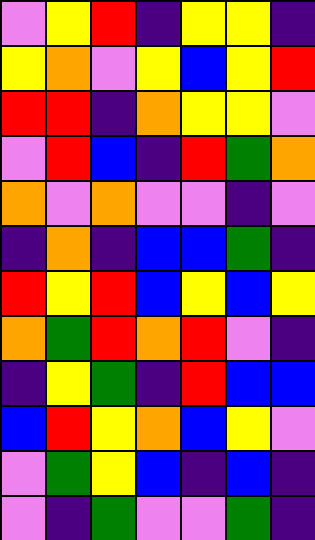[["violet", "yellow", "red", "indigo", "yellow", "yellow", "indigo"], ["yellow", "orange", "violet", "yellow", "blue", "yellow", "red"], ["red", "red", "indigo", "orange", "yellow", "yellow", "violet"], ["violet", "red", "blue", "indigo", "red", "green", "orange"], ["orange", "violet", "orange", "violet", "violet", "indigo", "violet"], ["indigo", "orange", "indigo", "blue", "blue", "green", "indigo"], ["red", "yellow", "red", "blue", "yellow", "blue", "yellow"], ["orange", "green", "red", "orange", "red", "violet", "indigo"], ["indigo", "yellow", "green", "indigo", "red", "blue", "blue"], ["blue", "red", "yellow", "orange", "blue", "yellow", "violet"], ["violet", "green", "yellow", "blue", "indigo", "blue", "indigo"], ["violet", "indigo", "green", "violet", "violet", "green", "indigo"]]